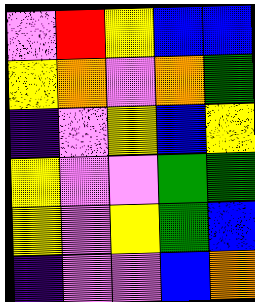[["violet", "red", "yellow", "blue", "blue"], ["yellow", "orange", "violet", "orange", "green"], ["indigo", "violet", "yellow", "blue", "yellow"], ["yellow", "violet", "violet", "green", "green"], ["yellow", "violet", "yellow", "green", "blue"], ["indigo", "violet", "violet", "blue", "orange"]]